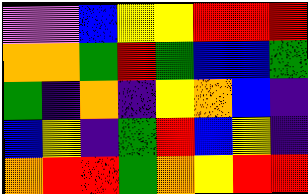[["violet", "violet", "blue", "yellow", "yellow", "red", "red", "red"], ["orange", "orange", "green", "red", "green", "blue", "blue", "green"], ["green", "indigo", "orange", "indigo", "yellow", "orange", "blue", "indigo"], ["blue", "yellow", "indigo", "green", "red", "blue", "yellow", "indigo"], ["orange", "red", "red", "green", "orange", "yellow", "red", "red"]]